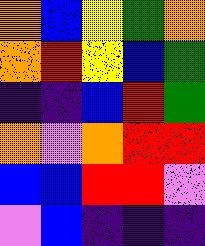[["orange", "blue", "yellow", "green", "orange"], ["orange", "red", "yellow", "blue", "green"], ["indigo", "indigo", "blue", "red", "green"], ["orange", "violet", "orange", "red", "red"], ["blue", "blue", "red", "red", "violet"], ["violet", "blue", "indigo", "indigo", "indigo"]]